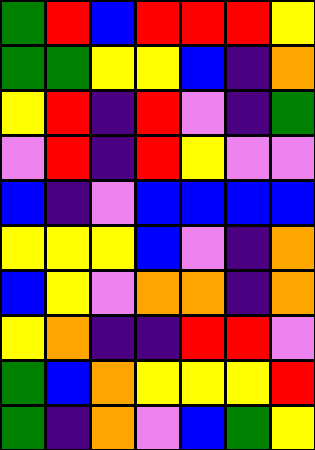[["green", "red", "blue", "red", "red", "red", "yellow"], ["green", "green", "yellow", "yellow", "blue", "indigo", "orange"], ["yellow", "red", "indigo", "red", "violet", "indigo", "green"], ["violet", "red", "indigo", "red", "yellow", "violet", "violet"], ["blue", "indigo", "violet", "blue", "blue", "blue", "blue"], ["yellow", "yellow", "yellow", "blue", "violet", "indigo", "orange"], ["blue", "yellow", "violet", "orange", "orange", "indigo", "orange"], ["yellow", "orange", "indigo", "indigo", "red", "red", "violet"], ["green", "blue", "orange", "yellow", "yellow", "yellow", "red"], ["green", "indigo", "orange", "violet", "blue", "green", "yellow"]]